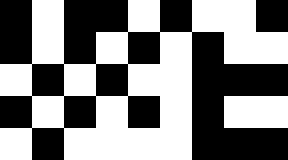[["black", "white", "black", "black", "white", "black", "white", "white", "black"], ["black", "white", "black", "white", "black", "white", "black", "white", "white"], ["white", "black", "white", "black", "white", "white", "black", "black", "black"], ["black", "white", "black", "white", "black", "white", "black", "white", "white"], ["white", "black", "white", "white", "white", "white", "black", "black", "black"]]